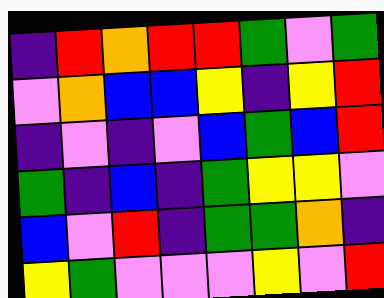[["indigo", "red", "orange", "red", "red", "green", "violet", "green"], ["violet", "orange", "blue", "blue", "yellow", "indigo", "yellow", "red"], ["indigo", "violet", "indigo", "violet", "blue", "green", "blue", "red"], ["green", "indigo", "blue", "indigo", "green", "yellow", "yellow", "violet"], ["blue", "violet", "red", "indigo", "green", "green", "orange", "indigo"], ["yellow", "green", "violet", "violet", "violet", "yellow", "violet", "red"]]